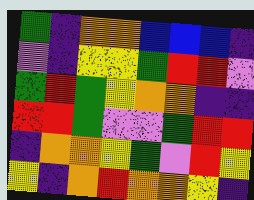[["green", "indigo", "orange", "orange", "blue", "blue", "blue", "indigo"], ["violet", "indigo", "yellow", "yellow", "green", "red", "red", "violet"], ["green", "red", "green", "yellow", "orange", "orange", "indigo", "indigo"], ["red", "red", "green", "violet", "violet", "green", "red", "red"], ["indigo", "orange", "orange", "yellow", "green", "violet", "red", "yellow"], ["yellow", "indigo", "orange", "red", "orange", "orange", "yellow", "indigo"]]